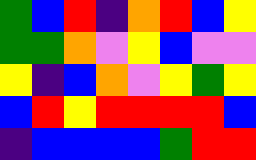[["green", "blue", "red", "indigo", "orange", "red", "blue", "yellow"], ["green", "green", "orange", "violet", "yellow", "blue", "violet", "violet"], ["yellow", "indigo", "blue", "orange", "violet", "yellow", "green", "yellow"], ["blue", "red", "yellow", "red", "red", "red", "red", "blue"], ["indigo", "blue", "blue", "blue", "blue", "green", "red", "red"]]